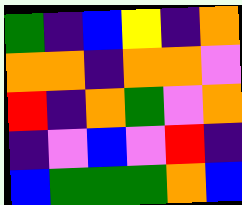[["green", "indigo", "blue", "yellow", "indigo", "orange"], ["orange", "orange", "indigo", "orange", "orange", "violet"], ["red", "indigo", "orange", "green", "violet", "orange"], ["indigo", "violet", "blue", "violet", "red", "indigo"], ["blue", "green", "green", "green", "orange", "blue"]]